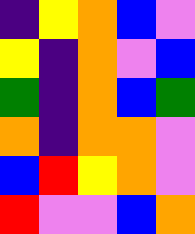[["indigo", "yellow", "orange", "blue", "violet"], ["yellow", "indigo", "orange", "violet", "blue"], ["green", "indigo", "orange", "blue", "green"], ["orange", "indigo", "orange", "orange", "violet"], ["blue", "red", "yellow", "orange", "violet"], ["red", "violet", "violet", "blue", "orange"]]